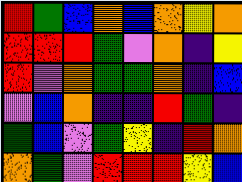[["red", "green", "blue", "orange", "blue", "orange", "yellow", "orange"], ["red", "red", "red", "green", "violet", "orange", "indigo", "yellow"], ["red", "violet", "orange", "green", "green", "orange", "indigo", "blue"], ["violet", "blue", "orange", "indigo", "indigo", "red", "green", "indigo"], ["green", "blue", "violet", "green", "yellow", "indigo", "red", "orange"], ["orange", "green", "violet", "red", "red", "red", "yellow", "blue"]]